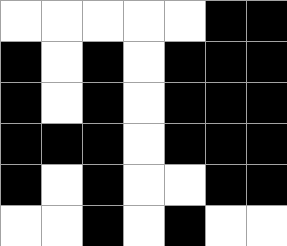[["white", "white", "white", "white", "white", "black", "black"], ["black", "white", "black", "white", "black", "black", "black"], ["black", "white", "black", "white", "black", "black", "black"], ["black", "black", "black", "white", "black", "black", "black"], ["black", "white", "black", "white", "white", "black", "black"], ["white", "white", "black", "white", "black", "white", "white"]]